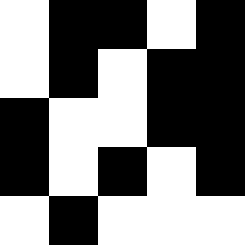[["white", "black", "black", "white", "black"], ["white", "black", "white", "black", "black"], ["black", "white", "white", "black", "black"], ["black", "white", "black", "white", "black"], ["white", "black", "white", "white", "white"]]